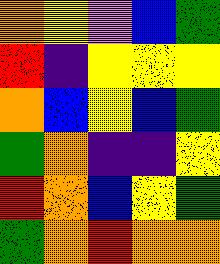[["orange", "yellow", "violet", "blue", "green"], ["red", "indigo", "yellow", "yellow", "yellow"], ["orange", "blue", "yellow", "blue", "green"], ["green", "orange", "indigo", "indigo", "yellow"], ["red", "orange", "blue", "yellow", "green"], ["green", "orange", "red", "orange", "orange"]]